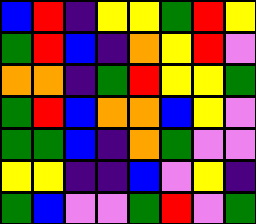[["blue", "red", "indigo", "yellow", "yellow", "green", "red", "yellow"], ["green", "red", "blue", "indigo", "orange", "yellow", "red", "violet"], ["orange", "orange", "indigo", "green", "red", "yellow", "yellow", "green"], ["green", "red", "blue", "orange", "orange", "blue", "yellow", "violet"], ["green", "green", "blue", "indigo", "orange", "green", "violet", "violet"], ["yellow", "yellow", "indigo", "indigo", "blue", "violet", "yellow", "indigo"], ["green", "blue", "violet", "violet", "green", "red", "violet", "green"]]